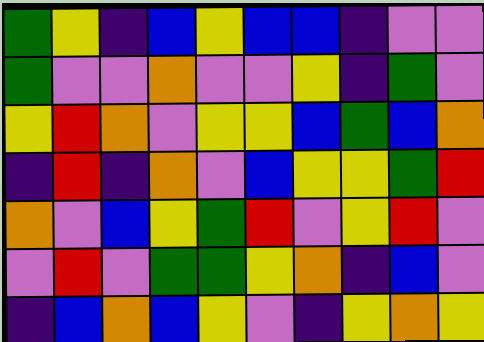[["green", "yellow", "indigo", "blue", "yellow", "blue", "blue", "indigo", "violet", "violet"], ["green", "violet", "violet", "orange", "violet", "violet", "yellow", "indigo", "green", "violet"], ["yellow", "red", "orange", "violet", "yellow", "yellow", "blue", "green", "blue", "orange"], ["indigo", "red", "indigo", "orange", "violet", "blue", "yellow", "yellow", "green", "red"], ["orange", "violet", "blue", "yellow", "green", "red", "violet", "yellow", "red", "violet"], ["violet", "red", "violet", "green", "green", "yellow", "orange", "indigo", "blue", "violet"], ["indigo", "blue", "orange", "blue", "yellow", "violet", "indigo", "yellow", "orange", "yellow"]]